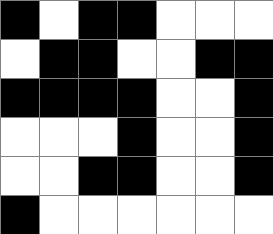[["black", "white", "black", "black", "white", "white", "white"], ["white", "black", "black", "white", "white", "black", "black"], ["black", "black", "black", "black", "white", "white", "black"], ["white", "white", "white", "black", "white", "white", "black"], ["white", "white", "black", "black", "white", "white", "black"], ["black", "white", "white", "white", "white", "white", "white"]]